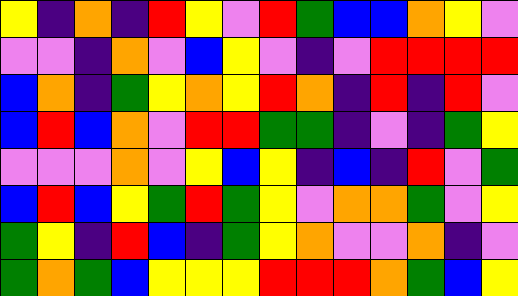[["yellow", "indigo", "orange", "indigo", "red", "yellow", "violet", "red", "green", "blue", "blue", "orange", "yellow", "violet"], ["violet", "violet", "indigo", "orange", "violet", "blue", "yellow", "violet", "indigo", "violet", "red", "red", "red", "red"], ["blue", "orange", "indigo", "green", "yellow", "orange", "yellow", "red", "orange", "indigo", "red", "indigo", "red", "violet"], ["blue", "red", "blue", "orange", "violet", "red", "red", "green", "green", "indigo", "violet", "indigo", "green", "yellow"], ["violet", "violet", "violet", "orange", "violet", "yellow", "blue", "yellow", "indigo", "blue", "indigo", "red", "violet", "green"], ["blue", "red", "blue", "yellow", "green", "red", "green", "yellow", "violet", "orange", "orange", "green", "violet", "yellow"], ["green", "yellow", "indigo", "red", "blue", "indigo", "green", "yellow", "orange", "violet", "violet", "orange", "indigo", "violet"], ["green", "orange", "green", "blue", "yellow", "yellow", "yellow", "red", "red", "red", "orange", "green", "blue", "yellow"]]